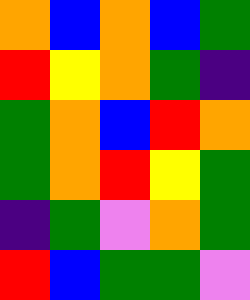[["orange", "blue", "orange", "blue", "green"], ["red", "yellow", "orange", "green", "indigo"], ["green", "orange", "blue", "red", "orange"], ["green", "orange", "red", "yellow", "green"], ["indigo", "green", "violet", "orange", "green"], ["red", "blue", "green", "green", "violet"]]